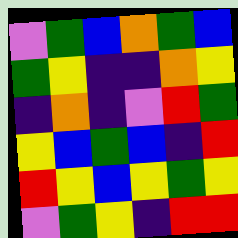[["violet", "green", "blue", "orange", "green", "blue"], ["green", "yellow", "indigo", "indigo", "orange", "yellow"], ["indigo", "orange", "indigo", "violet", "red", "green"], ["yellow", "blue", "green", "blue", "indigo", "red"], ["red", "yellow", "blue", "yellow", "green", "yellow"], ["violet", "green", "yellow", "indigo", "red", "red"]]